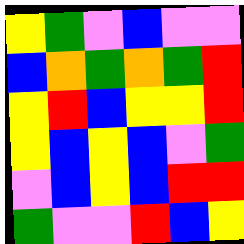[["yellow", "green", "violet", "blue", "violet", "violet"], ["blue", "orange", "green", "orange", "green", "red"], ["yellow", "red", "blue", "yellow", "yellow", "red"], ["yellow", "blue", "yellow", "blue", "violet", "green"], ["violet", "blue", "yellow", "blue", "red", "red"], ["green", "violet", "violet", "red", "blue", "yellow"]]